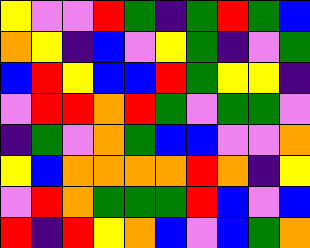[["yellow", "violet", "violet", "red", "green", "indigo", "green", "red", "green", "blue"], ["orange", "yellow", "indigo", "blue", "violet", "yellow", "green", "indigo", "violet", "green"], ["blue", "red", "yellow", "blue", "blue", "red", "green", "yellow", "yellow", "indigo"], ["violet", "red", "red", "orange", "red", "green", "violet", "green", "green", "violet"], ["indigo", "green", "violet", "orange", "green", "blue", "blue", "violet", "violet", "orange"], ["yellow", "blue", "orange", "orange", "orange", "orange", "red", "orange", "indigo", "yellow"], ["violet", "red", "orange", "green", "green", "green", "red", "blue", "violet", "blue"], ["red", "indigo", "red", "yellow", "orange", "blue", "violet", "blue", "green", "orange"]]